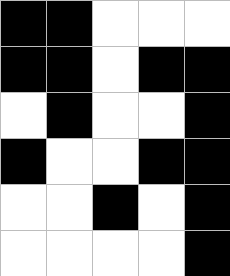[["black", "black", "white", "white", "white"], ["black", "black", "white", "black", "black"], ["white", "black", "white", "white", "black"], ["black", "white", "white", "black", "black"], ["white", "white", "black", "white", "black"], ["white", "white", "white", "white", "black"]]